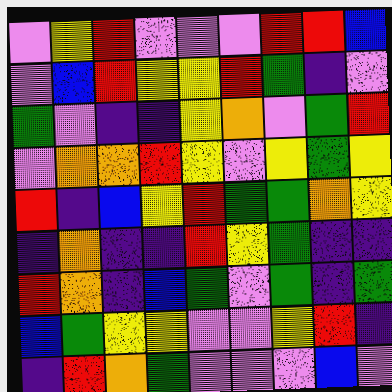[["violet", "yellow", "red", "violet", "violet", "violet", "red", "red", "blue"], ["violet", "blue", "red", "yellow", "yellow", "red", "green", "indigo", "violet"], ["green", "violet", "indigo", "indigo", "yellow", "orange", "violet", "green", "red"], ["violet", "orange", "orange", "red", "yellow", "violet", "yellow", "green", "yellow"], ["red", "indigo", "blue", "yellow", "red", "green", "green", "orange", "yellow"], ["indigo", "orange", "indigo", "indigo", "red", "yellow", "green", "indigo", "indigo"], ["red", "orange", "indigo", "blue", "green", "violet", "green", "indigo", "green"], ["blue", "green", "yellow", "yellow", "violet", "violet", "yellow", "red", "indigo"], ["indigo", "red", "orange", "green", "violet", "violet", "violet", "blue", "violet"]]